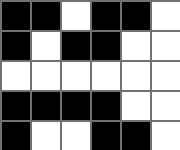[["black", "black", "white", "black", "black", "white"], ["black", "white", "black", "black", "white", "white"], ["white", "white", "white", "white", "white", "white"], ["black", "black", "black", "black", "white", "white"], ["black", "white", "white", "black", "black", "white"]]